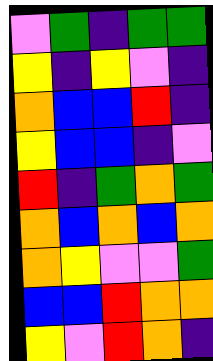[["violet", "green", "indigo", "green", "green"], ["yellow", "indigo", "yellow", "violet", "indigo"], ["orange", "blue", "blue", "red", "indigo"], ["yellow", "blue", "blue", "indigo", "violet"], ["red", "indigo", "green", "orange", "green"], ["orange", "blue", "orange", "blue", "orange"], ["orange", "yellow", "violet", "violet", "green"], ["blue", "blue", "red", "orange", "orange"], ["yellow", "violet", "red", "orange", "indigo"]]